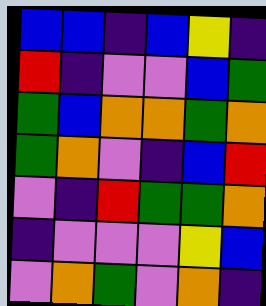[["blue", "blue", "indigo", "blue", "yellow", "indigo"], ["red", "indigo", "violet", "violet", "blue", "green"], ["green", "blue", "orange", "orange", "green", "orange"], ["green", "orange", "violet", "indigo", "blue", "red"], ["violet", "indigo", "red", "green", "green", "orange"], ["indigo", "violet", "violet", "violet", "yellow", "blue"], ["violet", "orange", "green", "violet", "orange", "indigo"]]